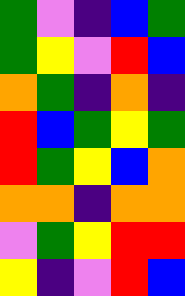[["green", "violet", "indigo", "blue", "green"], ["green", "yellow", "violet", "red", "blue"], ["orange", "green", "indigo", "orange", "indigo"], ["red", "blue", "green", "yellow", "green"], ["red", "green", "yellow", "blue", "orange"], ["orange", "orange", "indigo", "orange", "orange"], ["violet", "green", "yellow", "red", "red"], ["yellow", "indigo", "violet", "red", "blue"]]